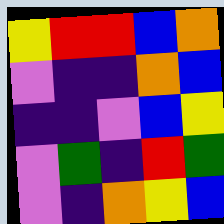[["yellow", "red", "red", "blue", "orange"], ["violet", "indigo", "indigo", "orange", "blue"], ["indigo", "indigo", "violet", "blue", "yellow"], ["violet", "green", "indigo", "red", "green"], ["violet", "indigo", "orange", "yellow", "blue"]]